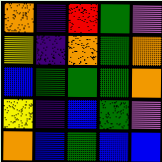[["orange", "indigo", "red", "green", "violet"], ["yellow", "indigo", "orange", "green", "orange"], ["blue", "green", "green", "green", "orange"], ["yellow", "indigo", "blue", "green", "violet"], ["orange", "blue", "green", "blue", "blue"]]